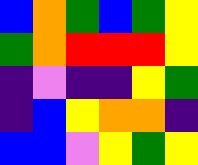[["blue", "orange", "green", "blue", "green", "yellow"], ["green", "orange", "red", "red", "red", "yellow"], ["indigo", "violet", "indigo", "indigo", "yellow", "green"], ["indigo", "blue", "yellow", "orange", "orange", "indigo"], ["blue", "blue", "violet", "yellow", "green", "yellow"]]